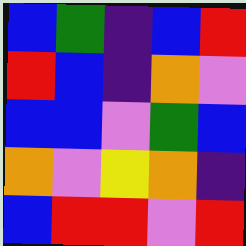[["blue", "green", "indigo", "blue", "red"], ["red", "blue", "indigo", "orange", "violet"], ["blue", "blue", "violet", "green", "blue"], ["orange", "violet", "yellow", "orange", "indigo"], ["blue", "red", "red", "violet", "red"]]